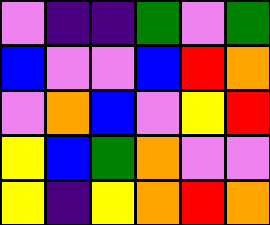[["violet", "indigo", "indigo", "green", "violet", "green"], ["blue", "violet", "violet", "blue", "red", "orange"], ["violet", "orange", "blue", "violet", "yellow", "red"], ["yellow", "blue", "green", "orange", "violet", "violet"], ["yellow", "indigo", "yellow", "orange", "red", "orange"]]